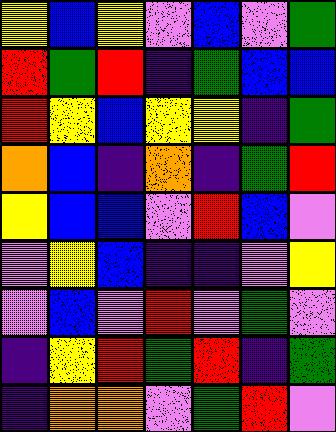[["yellow", "blue", "yellow", "violet", "blue", "violet", "green"], ["red", "green", "red", "indigo", "green", "blue", "blue"], ["red", "yellow", "blue", "yellow", "yellow", "indigo", "green"], ["orange", "blue", "indigo", "orange", "indigo", "green", "red"], ["yellow", "blue", "blue", "violet", "red", "blue", "violet"], ["violet", "yellow", "blue", "indigo", "indigo", "violet", "yellow"], ["violet", "blue", "violet", "red", "violet", "green", "violet"], ["indigo", "yellow", "red", "green", "red", "indigo", "green"], ["indigo", "orange", "orange", "violet", "green", "red", "violet"]]